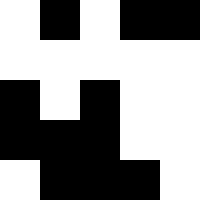[["white", "black", "white", "black", "black"], ["white", "white", "white", "white", "white"], ["black", "white", "black", "white", "white"], ["black", "black", "black", "white", "white"], ["white", "black", "black", "black", "white"]]